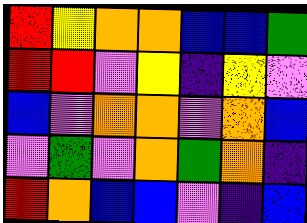[["red", "yellow", "orange", "orange", "blue", "blue", "green"], ["red", "red", "violet", "yellow", "indigo", "yellow", "violet"], ["blue", "violet", "orange", "orange", "violet", "orange", "blue"], ["violet", "green", "violet", "orange", "green", "orange", "indigo"], ["red", "orange", "blue", "blue", "violet", "indigo", "blue"]]